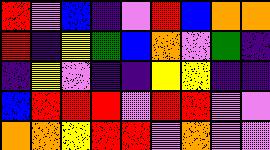[["red", "violet", "blue", "indigo", "violet", "red", "blue", "orange", "orange"], ["red", "indigo", "yellow", "green", "blue", "orange", "violet", "green", "indigo"], ["indigo", "yellow", "violet", "indigo", "indigo", "yellow", "yellow", "indigo", "indigo"], ["blue", "red", "red", "red", "violet", "red", "red", "violet", "violet"], ["orange", "orange", "yellow", "red", "red", "violet", "orange", "violet", "violet"]]